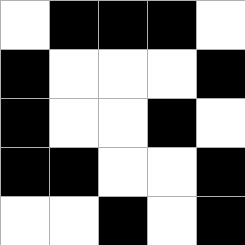[["white", "black", "black", "black", "white"], ["black", "white", "white", "white", "black"], ["black", "white", "white", "black", "white"], ["black", "black", "white", "white", "black"], ["white", "white", "black", "white", "black"]]